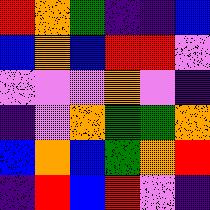[["red", "orange", "green", "indigo", "indigo", "blue"], ["blue", "orange", "blue", "red", "red", "violet"], ["violet", "violet", "violet", "orange", "violet", "indigo"], ["indigo", "violet", "orange", "green", "green", "orange"], ["blue", "orange", "blue", "green", "orange", "red"], ["indigo", "red", "blue", "red", "violet", "indigo"]]